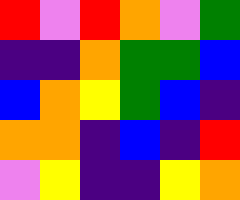[["red", "violet", "red", "orange", "violet", "green"], ["indigo", "indigo", "orange", "green", "green", "blue"], ["blue", "orange", "yellow", "green", "blue", "indigo"], ["orange", "orange", "indigo", "blue", "indigo", "red"], ["violet", "yellow", "indigo", "indigo", "yellow", "orange"]]